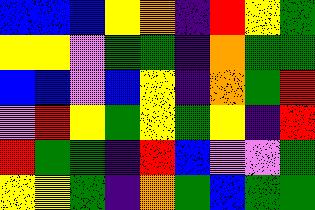[["blue", "blue", "blue", "yellow", "orange", "indigo", "red", "yellow", "green"], ["yellow", "yellow", "violet", "green", "green", "indigo", "orange", "green", "green"], ["blue", "blue", "violet", "blue", "yellow", "indigo", "orange", "green", "red"], ["violet", "red", "yellow", "green", "yellow", "green", "yellow", "indigo", "red"], ["red", "green", "green", "indigo", "red", "blue", "violet", "violet", "green"], ["yellow", "yellow", "green", "indigo", "orange", "green", "blue", "green", "green"]]